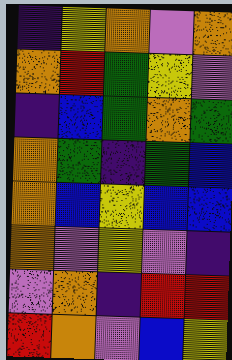[["indigo", "yellow", "orange", "violet", "orange"], ["orange", "red", "green", "yellow", "violet"], ["indigo", "blue", "green", "orange", "green"], ["orange", "green", "indigo", "green", "blue"], ["orange", "blue", "yellow", "blue", "blue"], ["orange", "violet", "yellow", "violet", "indigo"], ["violet", "orange", "indigo", "red", "red"], ["red", "orange", "violet", "blue", "yellow"]]